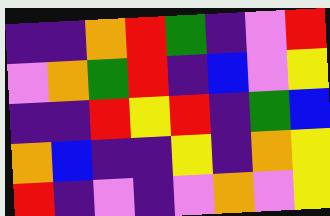[["indigo", "indigo", "orange", "red", "green", "indigo", "violet", "red"], ["violet", "orange", "green", "red", "indigo", "blue", "violet", "yellow"], ["indigo", "indigo", "red", "yellow", "red", "indigo", "green", "blue"], ["orange", "blue", "indigo", "indigo", "yellow", "indigo", "orange", "yellow"], ["red", "indigo", "violet", "indigo", "violet", "orange", "violet", "yellow"]]